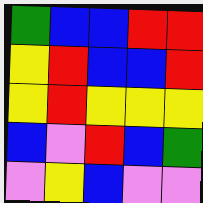[["green", "blue", "blue", "red", "red"], ["yellow", "red", "blue", "blue", "red"], ["yellow", "red", "yellow", "yellow", "yellow"], ["blue", "violet", "red", "blue", "green"], ["violet", "yellow", "blue", "violet", "violet"]]